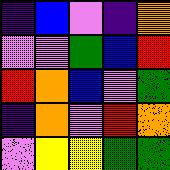[["indigo", "blue", "violet", "indigo", "orange"], ["violet", "violet", "green", "blue", "red"], ["red", "orange", "blue", "violet", "green"], ["indigo", "orange", "violet", "red", "orange"], ["violet", "yellow", "yellow", "green", "green"]]